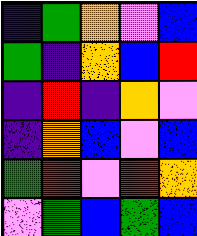[["indigo", "green", "orange", "violet", "blue"], ["green", "indigo", "orange", "blue", "red"], ["indigo", "red", "indigo", "orange", "violet"], ["indigo", "orange", "blue", "violet", "blue"], ["green", "red", "violet", "red", "orange"], ["violet", "green", "blue", "green", "blue"]]